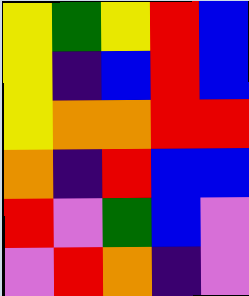[["yellow", "green", "yellow", "red", "blue"], ["yellow", "indigo", "blue", "red", "blue"], ["yellow", "orange", "orange", "red", "red"], ["orange", "indigo", "red", "blue", "blue"], ["red", "violet", "green", "blue", "violet"], ["violet", "red", "orange", "indigo", "violet"]]